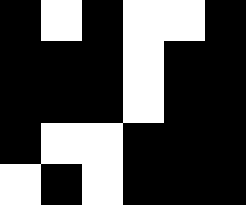[["black", "white", "black", "white", "white", "black"], ["black", "black", "black", "white", "black", "black"], ["black", "black", "black", "white", "black", "black"], ["black", "white", "white", "black", "black", "black"], ["white", "black", "white", "black", "black", "black"]]